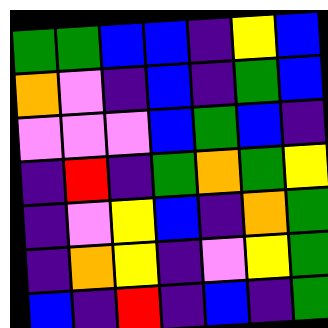[["green", "green", "blue", "blue", "indigo", "yellow", "blue"], ["orange", "violet", "indigo", "blue", "indigo", "green", "blue"], ["violet", "violet", "violet", "blue", "green", "blue", "indigo"], ["indigo", "red", "indigo", "green", "orange", "green", "yellow"], ["indigo", "violet", "yellow", "blue", "indigo", "orange", "green"], ["indigo", "orange", "yellow", "indigo", "violet", "yellow", "green"], ["blue", "indigo", "red", "indigo", "blue", "indigo", "green"]]